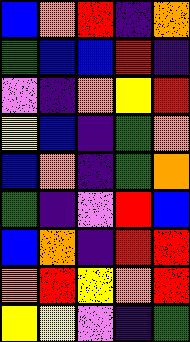[["blue", "orange", "red", "indigo", "orange"], ["green", "blue", "blue", "red", "indigo"], ["violet", "indigo", "orange", "yellow", "red"], ["yellow", "blue", "indigo", "green", "orange"], ["blue", "orange", "indigo", "green", "orange"], ["green", "indigo", "violet", "red", "blue"], ["blue", "orange", "indigo", "red", "red"], ["orange", "red", "yellow", "orange", "red"], ["yellow", "yellow", "violet", "indigo", "green"]]